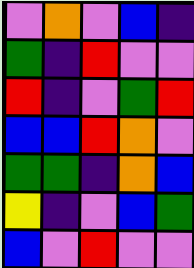[["violet", "orange", "violet", "blue", "indigo"], ["green", "indigo", "red", "violet", "violet"], ["red", "indigo", "violet", "green", "red"], ["blue", "blue", "red", "orange", "violet"], ["green", "green", "indigo", "orange", "blue"], ["yellow", "indigo", "violet", "blue", "green"], ["blue", "violet", "red", "violet", "violet"]]